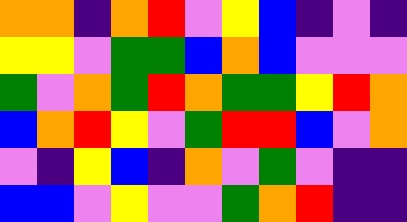[["orange", "orange", "indigo", "orange", "red", "violet", "yellow", "blue", "indigo", "violet", "indigo"], ["yellow", "yellow", "violet", "green", "green", "blue", "orange", "blue", "violet", "violet", "violet"], ["green", "violet", "orange", "green", "red", "orange", "green", "green", "yellow", "red", "orange"], ["blue", "orange", "red", "yellow", "violet", "green", "red", "red", "blue", "violet", "orange"], ["violet", "indigo", "yellow", "blue", "indigo", "orange", "violet", "green", "violet", "indigo", "indigo"], ["blue", "blue", "violet", "yellow", "violet", "violet", "green", "orange", "red", "indigo", "indigo"]]